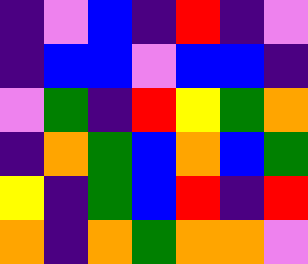[["indigo", "violet", "blue", "indigo", "red", "indigo", "violet"], ["indigo", "blue", "blue", "violet", "blue", "blue", "indigo"], ["violet", "green", "indigo", "red", "yellow", "green", "orange"], ["indigo", "orange", "green", "blue", "orange", "blue", "green"], ["yellow", "indigo", "green", "blue", "red", "indigo", "red"], ["orange", "indigo", "orange", "green", "orange", "orange", "violet"]]